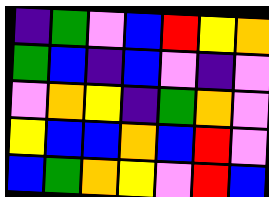[["indigo", "green", "violet", "blue", "red", "yellow", "orange"], ["green", "blue", "indigo", "blue", "violet", "indigo", "violet"], ["violet", "orange", "yellow", "indigo", "green", "orange", "violet"], ["yellow", "blue", "blue", "orange", "blue", "red", "violet"], ["blue", "green", "orange", "yellow", "violet", "red", "blue"]]